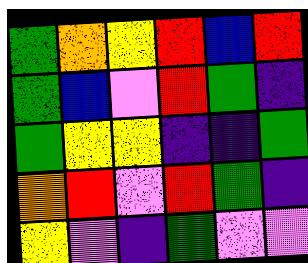[["green", "orange", "yellow", "red", "blue", "red"], ["green", "blue", "violet", "red", "green", "indigo"], ["green", "yellow", "yellow", "indigo", "indigo", "green"], ["orange", "red", "violet", "red", "green", "indigo"], ["yellow", "violet", "indigo", "green", "violet", "violet"]]